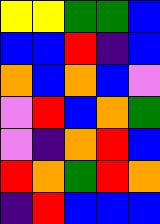[["yellow", "yellow", "green", "green", "blue"], ["blue", "blue", "red", "indigo", "blue"], ["orange", "blue", "orange", "blue", "violet"], ["violet", "red", "blue", "orange", "green"], ["violet", "indigo", "orange", "red", "blue"], ["red", "orange", "green", "red", "orange"], ["indigo", "red", "blue", "blue", "blue"]]